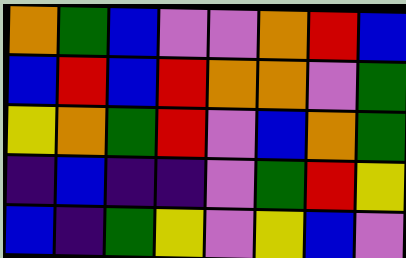[["orange", "green", "blue", "violet", "violet", "orange", "red", "blue"], ["blue", "red", "blue", "red", "orange", "orange", "violet", "green"], ["yellow", "orange", "green", "red", "violet", "blue", "orange", "green"], ["indigo", "blue", "indigo", "indigo", "violet", "green", "red", "yellow"], ["blue", "indigo", "green", "yellow", "violet", "yellow", "blue", "violet"]]